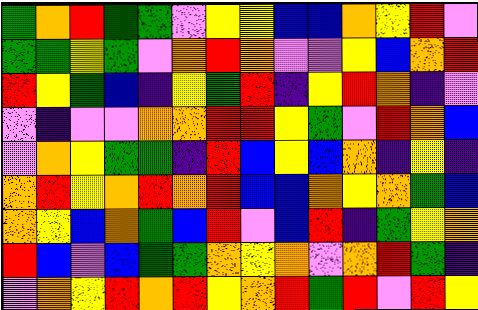[["green", "orange", "red", "green", "green", "violet", "yellow", "yellow", "blue", "blue", "orange", "yellow", "red", "violet"], ["green", "green", "yellow", "green", "violet", "orange", "red", "orange", "violet", "violet", "yellow", "blue", "orange", "red"], ["red", "yellow", "green", "blue", "indigo", "yellow", "green", "red", "indigo", "yellow", "red", "orange", "indigo", "violet"], ["violet", "indigo", "violet", "violet", "orange", "orange", "red", "red", "yellow", "green", "violet", "red", "orange", "blue"], ["violet", "orange", "yellow", "green", "green", "indigo", "red", "blue", "yellow", "blue", "orange", "indigo", "yellow", "indigo"], ["orange", "red", "yellow", "orange", "red", "orange", "red", "blue", "blue", "orange", "yellow", "orange", "green", "blue"], ["orange", "yellow", "blue", "orange", "green", "blue", "red", "violet", "blue", "red", "indigo", "green", "yellow", "orange"], ["red", "blue", "violet", "blue", "green", "green", "orange", "yellow", "orange", "violet", "orange", "red", "green", "indigo"], ["violet", "orange", "yellow", "red", "orange", "red", "yellow", "orange", "red", "green", "red", "violet", "red", "yellow"]]